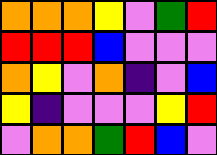[["orange", "orange", "orange", "yellow", "violet", "green", "red"], ["red", "red", "red", "blue", "violet", "violet", "violet"], ["orange", "yellow", "violet", "orange", "indigo", "violet", "blue"], ["yellow", "indigo", "violet", "violet", "violet", "yellow", "red"], ["violet", "orange", "orange", "green", "red", "blue", "violet"]]